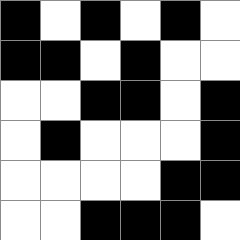[["black", "white", "black", "white", "black", "white"], ["black", "black", "white", "black", "white", "white"], ["white", "white", "black", "black", "white", "black"], ["white", "black", "white", "white", "white", "black"], ["white", "white", "white", "white", "black", "black"], ["white", "white", "black", "black", "black", "white"]]